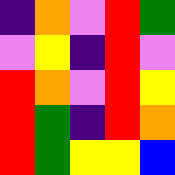[["indigo", "orange", "violet", "red", "green"], ["violet", "yellow", "indigo", "red", "violet"], ["red", "orange", "violet", "red", "yellow"], ["red", "green", "indigo", "red", "orange"], ["red", "green", "yellow", "yellow", "blue"]]